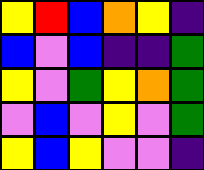[["yellow", "red", "blue", "orange", "yellow", "indigo"], ["blue", "violet", "blue", "indigo", "indigo", "green"], ["yellow", "violet", "green", "yellow", "orange", "green"], ["violet", "blue", "violet", "yellow", "violet", "green"], ["yellow", "blue", "yellow", "violet", "violet", "indigo"]]